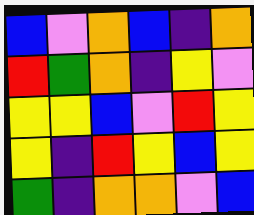[["blue", "violet", "orange", "blue", "indigo", "orange"], ["red", "green", "orange", "indigo", "yellow", "violet"], ["yellow", "yellow", "blue", "violet", "red", "yellow"], ["yellow", "indigo", "red", "yellow", "blue", "yellow"], ["green", "indigo", "orange", "orange", "violet", "blue"]]